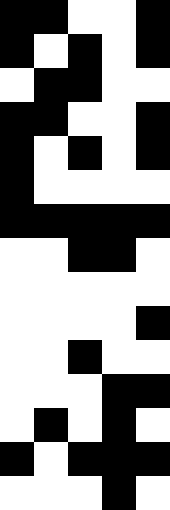[["black", "black", "white", "white", "black"], ["black", "white", "black", "white", "black"], ["white", "black", "black", "white", "white"], ["black", "black", "white", "white", "black"], ["black", "white", "black", "white", "black"], ["black", "white", "white", "white", "white"], ["black", "black", "black", "black", "black"], ["white", "white", "black", "black", "white"], ["white", "white", "white", "white", "white"], ["white", "white", "white", "white", "black"], ["white", "white", "black", "white", "white"], ["white", "white", "white", "black", "black"], ["white", "black", "white", "black", "white"], ["black", "white", "black", "black", "black"], ["white", "white", "white", "black", "white"]]